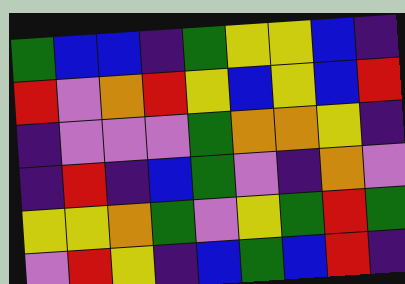[["green", "blue", "blue", "indigo", "green", "yellow", "yellow", "blue", "indigo"], ["red", "violet", "orange", "red", "yellow", "blue", "yellow", "blue", "red"], ["indigo", "violet", "violet", "violet", "green", "orange", "orange", "yellow", "indigo"], ["indigo", "red", "indigo", "blue", "green", "violet", "indigo", "orange", "violet"], ["yellow", "yellow", "orange", "green", "violet", "yellow", "green", "red", "green"], ["violet", "red", "yellow", "indigo", "blue", "green", "blue", "red", "indigo"]]